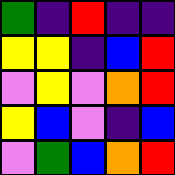[["green", "indigo", "red", "indigo", "indigo"], ["yellow", "yellow", "indigo", "blue", "red"], ["violet", "yellow", "violet", "orange", "red"], ["yellow", "blue", "violet", "indigo", "blue"], ["violet", "green", "blue", "orange", "red"]]